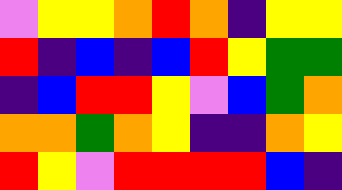[["violet", "yellow", "yellow", "orange", "red", "orange", "indigo", "yellow", "yellow"], ["red", "indigo", "blue", "indigo", "blue", "red", "yellow", "green", "green"], ["indigo", "blue", "red", "red", "yellow", "violet", "blue", "green", "orange"], ["orange", "orange", "green", "orange", "yellow", "indigo", "indigo", "orange", "yellow"], ["red", "yellow", "violet", "red", "red", "red", "red", "blue", "indigo"]]